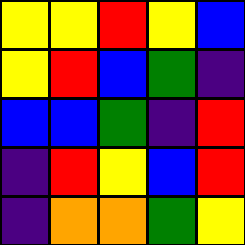[["yellow", "yellow", "red", "yellow", "blue"], ["yellow", "red", "blue", "green", "indigo"], ["blue", "blue", "green", "indigo", "red"], ["indigo", "red", "yellow", "blue", "red"], ["indigo", "orange", "orange", "green", "yellow"]]